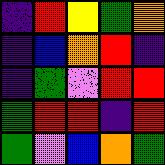[["indigo", "red", "yellow", "green", "orange"], ["indigo", "blue", "orange", "red", "indigo"], ["indigo", "green", "violet", "red", "red"], ["green", "red", "red", "indigo", "red"], ["green", "violet", "blue", "orange", "green"]]